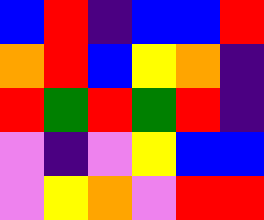[["blue", "red", "indigo", "blue", "blue", "red"], ["orange", "red", "blue", "yellow", "orange", "indigo"], ["red", "green", "red", "green", "red", "indigo"], ["violet", "indigo", "violet", "yellow", "blue", "blue"], ["violet", "yellow", "orange", "violet", "red", "red"]]